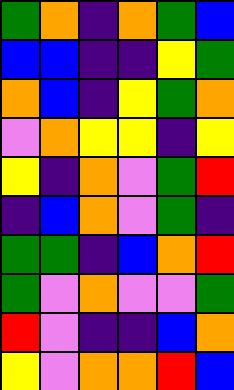[["green", "orange", "indigo", "orange", "green", "blue"], ["blue", "blue", "indigo", "indigo", "yellow", "green"], ["orange", "blue", "indigo", "yellow", "green", "orange"], ["violet", "orange", "yellow", "yellow", "indigo", "yellow"], ["yellow", "indigo", "orange", "violet", "green", "red"], ["indigo", "blue", "orange", "violet", "green", "indigo"], ["green", "green", "indigo", "blue", "orange", "red"], ["green", "violet", "orange", "violet", "violet", "green"], ["red", "violet", "indigo", "indigo", "blue", "orange"], ["yellow", "violet", "orange", "orange", "red", "blue"]]